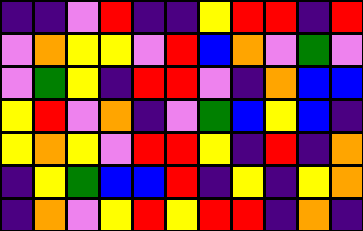[["indigo", "indigo", "violet", "red", "indigo", "indigo", "yellow", "red", "red", "indigo", "red"], ["violet", "orange", "yellow", "yellow", "violet", "red", "blue", "orange", "violet", "green", "violet"], ["violet", "green", "yellow", "indigo", "red", "red", "violet", "indigo", "orange", "blue", "blue"], ["yellow", "red", "violet", "orange", "indigo", "violet", "green", "blue", "yellow", "blue", "indigo"], ["yellow", "orange", "yellow", "violet", "red", "red", "yellow", "indigo", "red", "indigo", "orange"], ["indigo", "yellow", "green", "blue", "blue", "red", "indigo", "yellow", "indigo", "yellow", "orange"], ["indigo", "orange", "violet", "yellow", "red", "yellow", "red", "red", "indigo", "orange", "indigo"]]